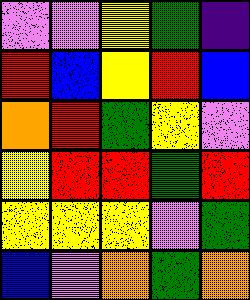[["violet", "violet", "yellow", "green", "indigo"], ["red", "blue", "yellow", "red", "blue"], ["orange", "red", "green", "yellow", "violet"], ["yellow", "red", "red", "green", "red"], ["yellow", "yellow", "yellow", "violet", "green"], ["blue", "violet", "orange", "green", "orange"]]